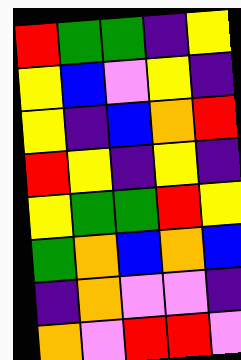[["red", "green", "green", "indigo", "yellow"], ["yellow", "blue", "violet", "yellow", "indigo"], ["yellow", "indigo", "blue", "orange", "red"], ["red", "yellow", "indigo", "yellow", "indigo"], ["yellow", "green", "green", "red", "yellow"], ["green", "orange", "blue", "orange", "blue"], ["indigo", "orange", "violet", "violet", "indigo"], ["orange", "violet", "red", "red", "violet"]]